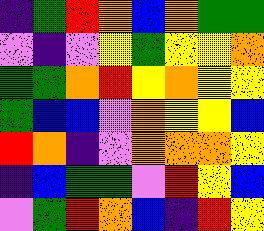[["indigo", "green", "red", "orange", "blue", "orange", "green", "green"], ["violet", "indigo", "violet", "yellow", "green", "yellow", "yellow", "orange"], ["green", "green", "orange", "red", "yellow", "orange", "yellow", "yellow"], ["green", "blue", "blue", "violet", "orange", "yellow", "yellow", "blue"], ["red", "orange", "indigo", "violet", "orange", "orange", "orange", "yellow"], ["indigo", "blue", "green", "green", "violet", "red", "yellow", "blue"], ["violet", "green", "red", "orange", "blue", "indigo", "red", "yellow"]]